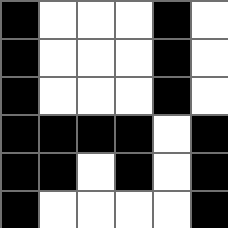[["black", "white", "white", "white", "black", "white"], ["black", "white", "white", "white", "black", "white"], ["black", "white", "white", "white", "black", "white"], ["black", "black", "black", "black", "white", "black"], ["black", "black", "white", "black", "white", "black"], ["black", "white", "white", "white", "white", "black"]]